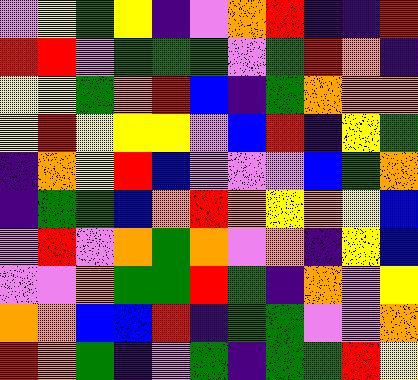[["violet", "yellow", "green", "yellow", "indigo", "violet", "orange", "red", "indigo", "indigo", "red"], ["red", "red", "violet", "green", "green", "green", "violet", "green", "red", "orange", "indigo"], ["yellow", "yellow", "green", "orange", "red", "blue", "indigo", "green", "orange", "orange", "orange"], ["yellow", "red", "yellow", "yellow", "yellow", "violet", "blue", "red", "indigo", "yellow", "green"], ["indigo", "orange", "yellow", "red", "blue", "violet", "violet", "violet", "blue", "green", "orange"], ["indigo", "green", "green", "blue", "orange", "red", "orange", "yellow", "orange", "yellow", "blue"], ["violet", "red", "violet", "orange", "green", "orange", "violet", "orange", "indigo", "yellow", "blue"], ["violet", "violet", "orange", "green", "green", "red", "green", "indigo", "orange", "violet", "yellow"], ["orange", "orange", "blue", "blue", "red", "indigo", "green", "green", "violet", "violet", "orange"], ["red", "orange", "green", "indigo", "violet", "green", "indigo", "green", "green", "red", "yellow"]]